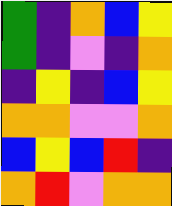[["green", "indigo", "orange", "blue", "yellow"], ["green", "indigo", "violet", "indigo", "orange"], ["indigo", "yellow", "indigo", "blue", "yellow"], ["orange", "orange", "violet", "violet", "orange"], ["blue", "yellow", "blue", "red", "indigo"], ["orange", "red", "violet", "orange", "orange"]]